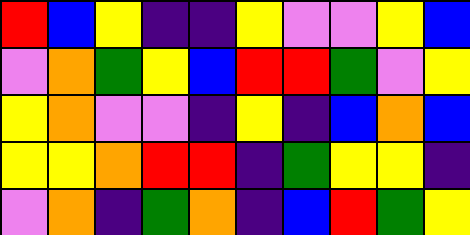[["red", "blue", "yellow", "indigo", "indigo", "yellow", "violet", "violet", "yellow", "blue"], ["violet", "orange", "green", "yellow", "blue", "red", "red", "green", "violet", "yellow"], ["yellow", "orange", "violet", "violet", "indigo", "yellow", "indigo", "blue", "orange", "blue"], ["yellow", "yellow", "orange", "red", "red", "indigo", "green", "yellow", "yellow", "indigo"], ["violet", "orange", "indigo", "green", "orange", "indigo", "blue", "red", "green", "yellow"]]